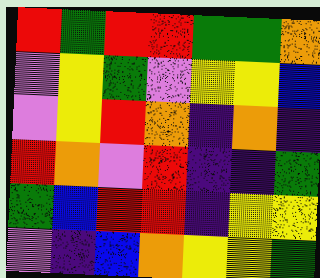[["red", "green", "red", "red", "green", "green", "orange"], ["violet", "yellow", "green", "violet", "yellow", "yellow", "blue"], ["violet", "yellow", "red", "orange", "indigo", "orange", "indigo"], ["red", "orange", "violet", "red", "indigo", "indigo", "green"], ["green", "blue", "red", "red", "indigo", "yellow", "yellow"], ["violet", "indigo", "blue", "orange", "yellow", "yellow", "green"]]